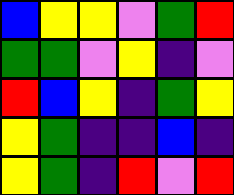[["blue", "yellow", "yellow", "violet", "green", "red"], ["green", "green", "violet", "yellow", "indigo", "violet"], ["red", "blue", "yellow", "indigo", "green", "yellow"], ["yellow", "green", "indigo", "indigo", "blue", "indigo"], ["yellow", "green", "indigo", "red", "violet", "red"]]